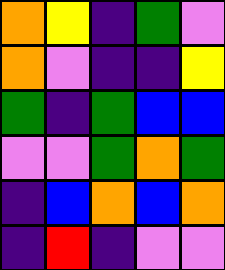[["orange", "yellow", "indigo", "green", "violet"], ["orange", "violet", "indigo", "indigo", "yellow"], ["green", "indigo", "green", "blue", "blue"], ["violet", "violet", "green", "orange", "green"], ["indigo", "blue", "orange", "blue", "orange"], ["indigo", "red", "indigo", "violet", "violet"]]